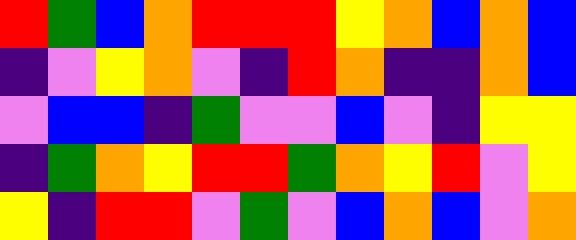[["red", "green", "blue", "orange", "red", "red", "red", "yellow", "orange", "blue", "orange", "blue"], ["indigo", "violet", "yellow", "orange", "violet", "indigo", "red", "orange", "indigo", "indigo", "orange", "blue"], ["violet", "blue", "blue", "indigo", "green", "violet", "violet", "blue", "violet", "indigo", "yellow", "yellow"], ["indigo", "green", "orange", "yellow", "red", "red", "green", "orange", "yellow", "red", "violet", "yellow"], ["yellow", "indigo", "red", "red", "violet", "green", "violet", "blue", "orange", "blue", "violet", "orange"]]